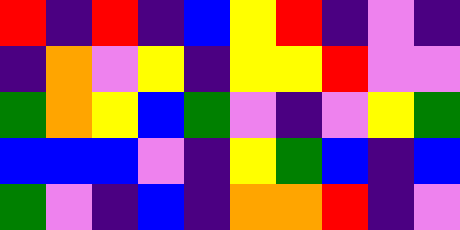[["red", "indigo", "red", "indigo", "blue", "yellow", "red", "indigo", "violet", "indigo"], ["indigo", "orange", "violet", "yellow", "indigo", "yellow", "yellow", "red", "violet", "violet"], ["green", "orange", "yellow", "blue", "green", "violet", "indigo", "violet", "yellow", "green"], ["blue", "blue", "blue", "violet", "indigo", "yellow", "green", "blue", "indigo", "blue"], ["green", "violet", "indigo", "blue", "indigo", "orange", "orange", "red", "indigo", "violet"]]